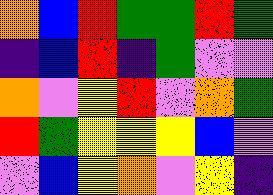[["orange", "blue", "red", "green", "green", "red", "green"], ["indigo", "blue", "red", "indigo", "green", "violet", "violet"], ["orange", "violet", "yellow", "red", "violet", "orange", "green"], ["red", "green", "yellow", "yellow", "yellow", "blue", "violet"], ["violet", "blue", "yellow", "orange", "violet", "yellow", "indigo"]]